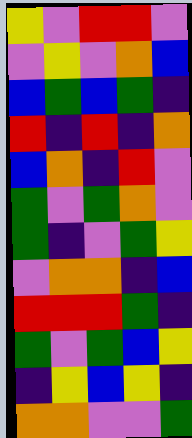[["yellow", "violet", "red", "red", "violet"], ["violet", "yellow", "violet", "orange", "blue"], ["blue", "green", "blue", "green", "indigo"], ["red", "indigo", "red", "indigo", "orange"], ["blue", "orange", "indigo", "red", "violet"], ["green", "violet", "green", "orange", "violet"], ["green", "indigo", "violet", "green", "yellow"], ["violet", "orange", "orange", "indigo", "blue"], ["red", "red", "red", "green", "indigo"], ["green", "violet", "green", "blue", "yellow"], ["indigo", "yellow", "blue", "yellow", "indigo"], ["orange", "orange", "violet", "violet", "green"]]